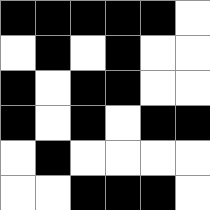[["black", "black", "black", "black", "black", "white"], ["white", "black", "white", "black", "white", "white"], ["black", "white", "black", "black", "white", "white"], ["black", "white", "black", "white", "black", "black"], ["white", "black", "white", "white", "white", "white"], ["white", "white", "black", "black", "black", "white"]]